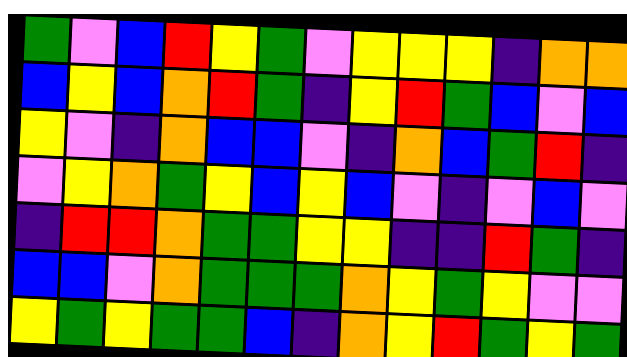[["green", "violet", "blue", "red", "yellow", "green", "violet", "yellow", "yellow", "yellow", "indigo", "orange", "orange"], ["blue", "yellow", "blue", "orange", "red", "green", "indigo", "yellow", "red", "green", "blue", "violet", "blue"], ["yellow", "violet", "indigo", "orange", "blue", "blue", "violet", "indigo", "orange", "blue", "green", "red", "indigo"], ["violet", "yellow", "orange", "green", "yellow", "blue", "yellow", "blue", "violet", "indigo", "violet", "blue", "violet"], ["indigo", "red", "red", "orange", "green", "green", "yellow", "yellow", "indigo", "indigo", "red", "green", "indigo"], ["blue", "blue", "violet", "orange", "green", "green", "green", "orange", "yellow", "green", "yellow", "violet", "violet"], ["yellow", "green", "yellow", "green", "green", "blue", "indigo", "orange", "yellow", "red", "green", "yellow", "green"]]